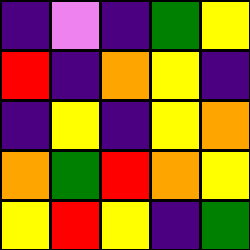[["indigo", "violet", "indigo", "green", "yellow"], ["red", "indigo", "orange", "yellow", "indigo"], ["indigo", "yellow", "indigo", "yellow", "orange"], ["orange", "green", "red", "orange", "yellow"], ["yellow", "red", "yellow", "indigo", "green"]]